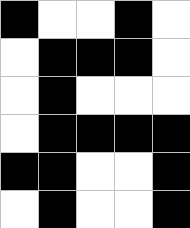[["black", "white", "white", "black", "white"], ["white", "black", "black", "black", "white"], ["white", "black", "white", "white", "white"], ["white", "black", "black", "black", "black"], ["black", "black", "white", "white", "black"], ["white", "black", "white", "white", "black"]]